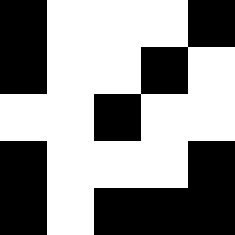[["black", "white", "white", "white", "black"], ["black", "white", "white", "black", "white"], ["white", "white", "black", "white", "white"], ["black", "white", "white", "white", "black"], ["black", "white", "black", "black", "black"]]